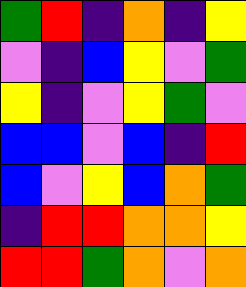[["green", "red", "indigo", "orange", "indigo", "yellow"], ["violet", "indigo", "blue", "yellow", "violet", "green"], ["yellow", "indigo", "violet", "yellow", "green", "violet"], ["blue", "blue", "violet", "blue", "indigo", "red"], ["blue", "violet", "yellow", "blue", "orange", "green"], ["indigo", "red", "red", "orange", "orange", "yellow"], ["red", "red", "green", "orange", "violet", "orange"]]